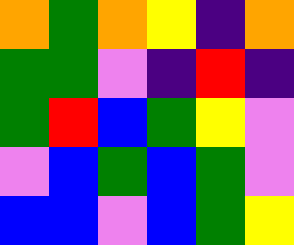[["orange", "green", "orange", "yellow", "indigo", "orange"], ["green", "green", "violet", "indigo", "red", "indigo"], ["green", "red", "blue", "green", "yellow", "violet"], ["violet", "blue", "green", "blue", "green", "violet"], ["blue", "blue", "violet", "blue", "green", "yellow"]]